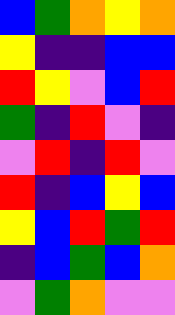[["blue", "green", "orange", "yellow", "orange"], ["yellow", "indigo", "indigo", "blue", "blue"], ["red", "yellow", "violet", "blue", "red"], ["green", "indigo", "red", "violet", "indigo"], ["violet", "red", "indigo", "red", "violet"], ["red", "indigo", "blue", "yellow", "blue"], ["yellow", "blue", "red", "green", "red"], ["indigo", "blue", "green", "blue", "orange"], ["violet", "green", "orange", "violet", "violet"]]